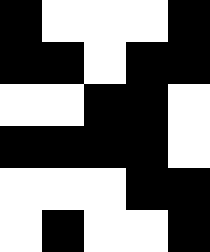[["black", "white", "white", "white", "black"], ["black", "black", "white", "black", "black"], ["white", "white", "black", "black", "white"], ["black", "black", "black", "black", "white"], ["white", "white", "white", "black", "black"], ["white", "black", "white", "white", "black"]]